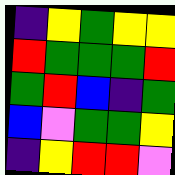[["indigo", "yellow", "green", "yellow", "yellow"], ["red", "green", "green", "green", "red"], ["green", "red", "blue", "indigo", "green"], ["blue", "violet", "green", "green", "yellow"], ["indigo", "yellow", "red", "red", "violet"]]